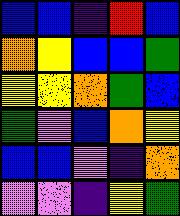[["blue", "blue", "indigo", "red", "blue"], ["orange", "yellow", "blue", "blue", "green"], ["yellow", "yellow", "orange", "green", "blue"], ["green", "violet", "blue", "orange", "yellow"], ["blue", "blue", "violet", "indigo", "orange"], ["violet", "violet", "indigo", "yellow", "green"]]